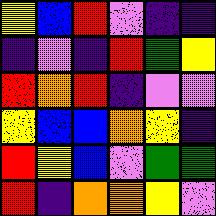[["yellow", "blue", "red", "violet", "indigo", "indigo"], ["indigo", "violet", "indigo", "red", "green", "yellow"], ["red", "orange", "red", "indigo", "violet", "violet"], ["yellow", "blue", "blue", "orange", "yellow", "indigo"], ["red", "yellow", "blue", "violet", "green", "green"], ["red", "indigo", "orange", "orange", "yellow", "violet"]]